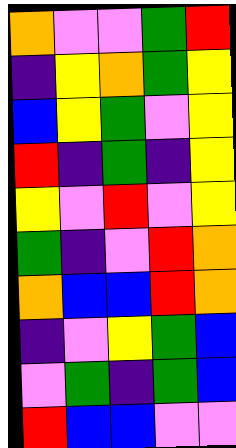[["orange", "violet", "violet", "green", "red"], ["indigo", "yellow", "orange", "green", "yellow"], ["blue", "yellow", "green", "violet", "yellow"], ["red", "indigo", "green", "indigo", "yellow"], ["yellow", "violet", "red", "violet", "yellow"], ["green", "indigo", "violet", "red", "orange"], ["orange", "blue", "blue", "red", "orange"], ["indigo", "violet", "yellow", "green", "blue"], ["violet", "green", "indigo", "green", "blue"], ["red", "blue", "blue", "violet", "violet"]]